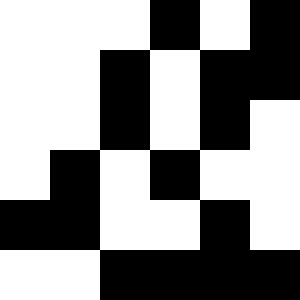[["white", "white", "white", "black", "white", "black"], ["white", "white", "black", "white", "black", "black"], ["white", "white", "black", "white", "black", "white"], ["white", "black", "white", "black", "white", "white"], ["black", "black", "white", "white", "black", "white"], ["white", "white", "black", "black", "black", "black"]]